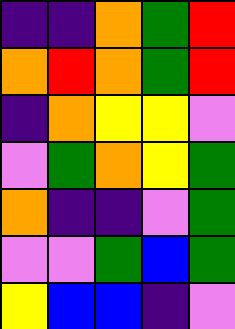[["indigo", "indigo", "orange", "green", "red"], ["orange", "red", "orange", "green", "red"], ["indigo", "orange", "yellow", "yellow", "violet"], ["violet", "green", "orange", "yellow", "green"], ["orange", "indigo", "indigo", "violet", "green"], ["violet", "violet", "green", "blue", "green"], ["yellow", "blue", "blue", "indigo", "violet"]]